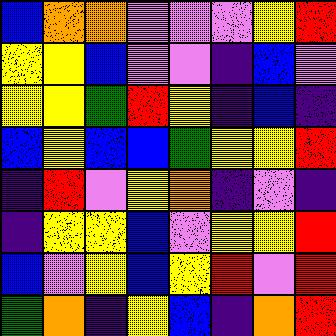[["blue", "orange", "orange", "violet", "violet", "violet", "yellow", "red"], ["yellow", "yellow", "blue", "violet", "violet", "indigo", "blue", "violet"], ["yellow", "yellow", "green", "red", "yellow", "indigo", "blue", "indigo"], ["blue", "yellow", "blue", "blue", "green", "yellow", "yellow", "red"], ["indigo", "red", "violet", "yellow", "orange", "indigo", "violet", "indigo"], ["indigo", "yellow", "yellow", "blue", "violet", "yellow", "yellow", "red"], ["blue", "violet", "yellow", "blue", "yellow", "red", "violet", "red"], ["green", "orange", "indigo", "yellow", "blue", "indigo", "orange", "red"]]